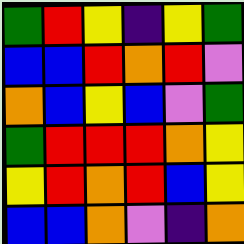[["green", "red", "yellow", "indigo", "yellow", "green"], ["blue", "blue", "red", "orange", "red", "violet"], ["orange", "blue", "yellow", "blue", "violet", "green"], ["green", "red", "red", "red", "orange", "yellow"], ["yellow", "red", "orange", "red", "blue", "yellow"], ["blue", "blue", "orange", "violet", "indigo", "orange"]]